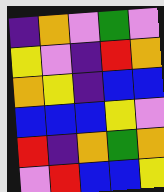[["indigo", "orange", "violet", "green", "violet"], ["yellow", "violet", "indigo", "red", "orange"], ["orange", "yellow", "indigo", "blue", "blue"], ["blue", "blue", "blue", "yellow", "violet"], ["red", "indigo", "orange", "green", "orange"], ["violet", "red", "blue", "blue", "yellow"]]